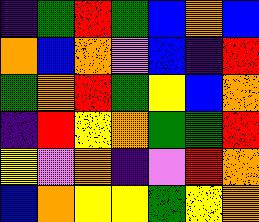[["indigo", "green", "red", "green", "blue", "orange", "blue"], ["orange", "blue", "orange", "violet", "blue", "indigo", "red"], ["green", "orange", "red", "green", "yellow", "blue", "orange"], ["indigo", "red", "yellow", "orange", "green", "green", "red"], ["yellow", "violet", "orange", "indigo", "violet", "red", "orange"], ["blue", "orange", "yellow", "yellow", "green", "yellow", "orange"]]